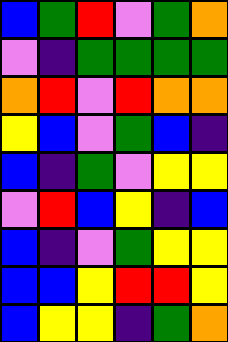[["blue", "green", "red", "violet", "green", "orange"], ["violet", "indigo", "green", "green", "green", "green"], ["orange", "red", "violet", "red", "orange", "orange"], ["yellow", "blue", "violet", "green", "blue", "indigo"], ["blue", "indigo", "green", "violet", "yellow", "yellow"], ["violet", "red", "blue", "yellow", "indigo", "blue"], ["blue", "indigo", "violet", "green", "yellow", "yellow"], ["blue", "blue", "yellow", "red", "red", "yellow"], ["blue", "yellow", "yellow", "indigo", "green", "orange"]]